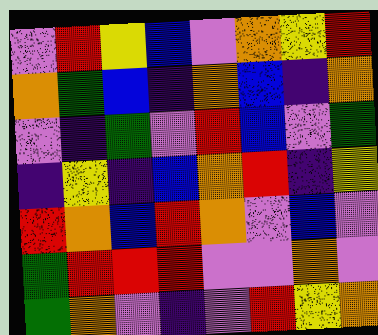[["violet", "red", "yellow", "blue", "violet", "orange", "yellow", "red"], ["orange", "green", "blue", "indigo", "orange", "blue", "indigo", "orange"], ["violet", "indigo", "green", "violet", "red", "blue", "violet", "green"], ["indigo", "yellow", "indigo", "blue", "orange", "red", "indigo", "yellow"], ["red", "orange", "blue", "red", "orange", "violet", "blue", "violet"], ["green", "red", "red", "red", "violet", "violet", "orange", "violet"], ["green", "orange", "violet", "indigo", "violet", "red", "yellow", "orange"]]